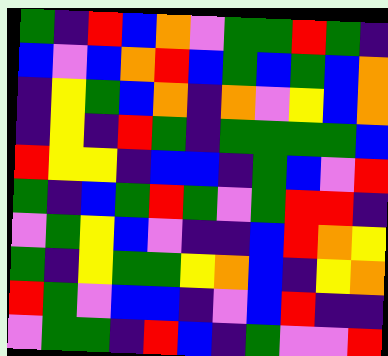[["green", "indigo", "red", "blue", "orange", "violet", "green", "green", "red", "green", "indigo"], ["blue", "violet", "blue", "orange", "red", "blue", "green", "blue", "green", "blue", "orange"], ["indigo", "yellow", "green", "blue", "orange", "indigo", "orange", "violet", "yellow", "blue", "orange"], ["indigo", "yellow", "indigo", "red", "green", "indigo", "green", "green", "green", "green", "blue"], ["red", "yellow", "yellow", "indigo", "blue", "blue", "indigo", "green", "blue", "violet", "red"], ["green", "indigo", "blue", "green", "red", "green", "violet", "green", "red", "red", "indigo"], ["violet", "green", "yellow", "blue", "violet", "indigo", "indigo", "blue", "red", "orange", "yellow"], ["green", "indigo", "yellow", "green", "green", "yellow", "orange", "blue", "indigo", "yellow", "orange"], ["red", "green", "violet", "blue", "blue", "indigo", "violet", "blue", "red", "indigo", "indigo"], ["violet", "green", "green", "indigo", "red", "blue", "indigo", "green", "violet", "violet", "red"]]